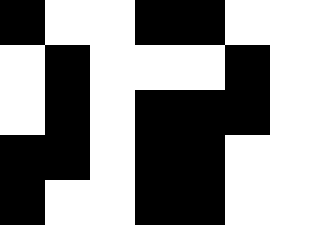[["black", "white", "white", "black", "black", "white", "white"], ["white", "black", "white", "white", "white", "black", "white"], ["white", "black", "white", "black", "black", "black", "white"], ["black", "black", "white", "black", "black", "white", "white"], ["black", "white", "white", "black", "black", "white", "white"]]